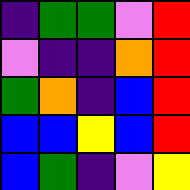[["indigo", "green", "green", "violet", "red"], ["violet", "indigo", "indigo", "orange", "red"], ["green", "orange", "indigo", "blue", "red"], ["blue", "blue", "yellow", "blue", "red"], ["blue", "green", "indigo", "violet", "yellow"]]